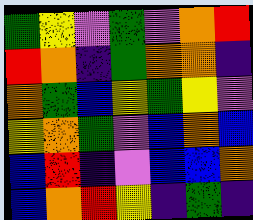[["green", "yellow", "violet", "green", "violet", "orange", "red"], ["red", "orange", "indigo", "green", "orange", "orange", "indigo"], ["orange", "green", "blue", "yellow", "green", "yellow", "violet"], ["yellow", "orange", "green", "violet", "blue", "orange", "blue"], ["blue", "red", "indigo", "violet", "blue", "blue", "orange"], ["blue", "orange", "red", "yellow", "indigo", "green", "indigo"]]